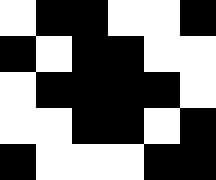[["white", "black", "black", "white", "white", "black"], ["black", "white", "black", "black", "white", "white"], ["white", "black", "black", "black", "black", "white"], ["white", "white", "black", "black", "white", "black"], ["black", "white", "white", "white", "black", "black"]]